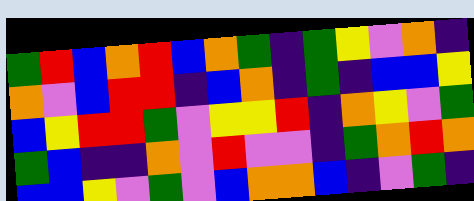[["green", "red", "blue", "orange", "red", "blue", "orange", "green", "indigo", "green", "yellow", "violet", "orange", "indigo"], ["orange", "violet", "blue", "red", "red", "indigo", "blue", "orange", "indigo", "green", "indigo", "blue", "blue", "yellow"], ["blue", "yellow", "red", "red", "green", "violet", "yellow", "yellow", "red", "indigo", "orange", "yellow", "violet", "green"], ["green", "blue", "indigo", "indigo", "orange", "violet", "red", "violet", "violet", "indigo", "green", "orange", "red", "orange"], ["blue", "blue", "yellow", "violet", "green", "violet", "blue", "orange", "orange", "blue", "indigo", "violet", "green", "indigo"]]